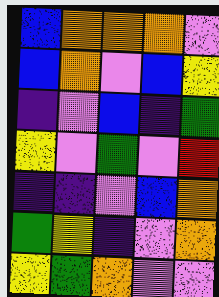[["blue", "orange", "orange", "orange", "violet"], ["blue", "orange", "violet", "blue", "yellow"], ["indigo", "violet", "blue", "indigo", "green"], ["yellow", "violet", "green", "violet", "red"], ["indigo", "indigo", "violet", "blue", "orange"], ["green", "yellow", "indigo", "violet", "orange"], ["yellow", "green", "orange", "violet", "violet"]]